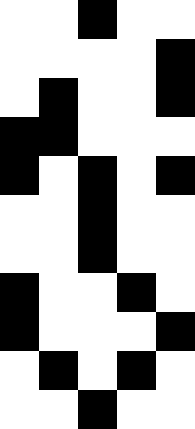[["white", "white", "black", "white", "white"], ["white", "white", "white", "white", "black"], ["white", "black", "white", "white", "black"], ["black", "black", "white", "white", "white"], ["black", "white", "black", "white", "black"], ["white", "white", "black", "white", "white"], ["white", "white", "black", "white", "white"], ["black", "white", "white", "black", "white"], ["black", "white", "white", "white", "black"], ["white", "black", "white", "black", "white"], ["white", "white", "black", "white", "white"]]